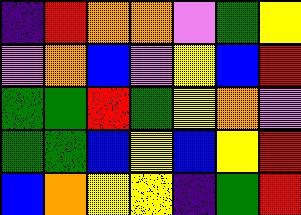[["indigo", "red", "orange", "orange", "violet", "green", "yellow"], ["violet", "orange", "blue", "violet", "yellow", "blue", "red"], ["green", "green", "red", "green", "yellow", "orange", "violet"], ["green", "green", "blue", "yellow", "blue", "yellow", "red"], ["blue", "orange", "yellow", "yellow", "indigo", "green", "red"]]